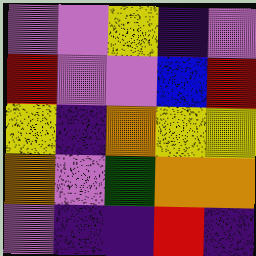[["violet", "violet", "yellow", "indigo", "violet"], ["red", "violet", "violet", "blue", "red"], ["yellow", "indigo", "orange", "yellow", "yellow"], ["orange", "violet", "green", "orange", "orange"], ["violet", "indigo", "indigo", "red", "indigo"]]